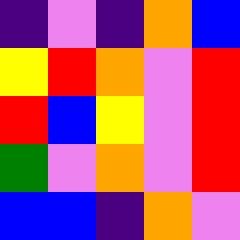[["indigo", "violet", "indigo", "orange", "blue"], ["yellow", "red", "orange", "violet", "red"], ["red", "blue", "yellow", "violet", "red"], ["green", "violet", "orange", "violet", "red"], ["blue", "blue", "indigo", "orange", "violet"]]